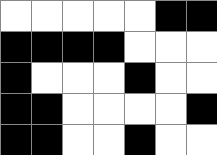[["white", "white", "white", "white", "white", "black", "black"], ["black", "black", "black", "black", "white", "white", "white"], ["black", "white", "white", "white", "black", "white", "white"], ["black", "black", "white", "white", "white", "white", "black"], ["black", "black", "white", "white", "black", "white", "white"]]